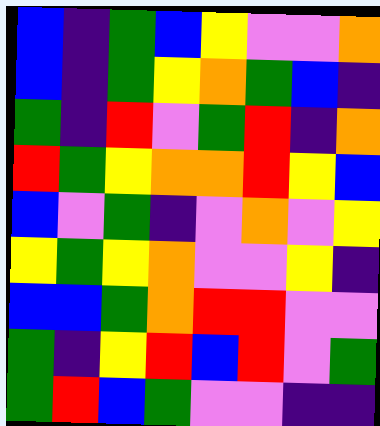[["blue", "indigo", "green", "blue", "yellow", "violet", "violet", "orange"], ["blue", "indigo", "green", "yellow", "orange", "green", "blue", "indigo"], ["green", "indigo", "red", "violet", "green", "red", "indigo", "orange"], ["red", "green", "yellow", "orange", "orange", "red", "yellow", "blue"], ["blue", "violet", "green", "indigo", "violet", "orange", "violet", "yellow"], ["yellow", "green", "yellow", "orange", "violet", "violet", "yellow", "indigo"], ["blue", "blue", "green", "orange", "red", "red", "violet", "violet"], ["green", "indigo", "yellow", "red", "blue", "red", "violet", "green"], ["green", "red", "blue", "green", "violet", "violet", "indigo", "indigo"]]